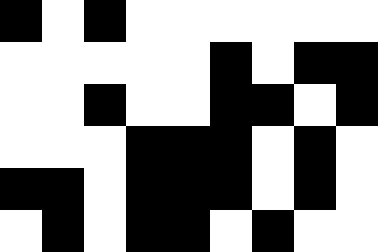[["black", "white", "black", "white", "white", "white", "white", "white", "white"], ["white", "white", "white", "white", "white", "black", "white", "black", "black"], ["white", "white", "black", "white", "white", "black", "black", "white", "black"], ["white", "white", "white", "black", "black", "black", "white", "black", "white"], ["black", "black", "white", "black", "black", "black", "white", "black", "white"], ["white", "black", "white", "black", "black", "white", "black", "white", "white"]]